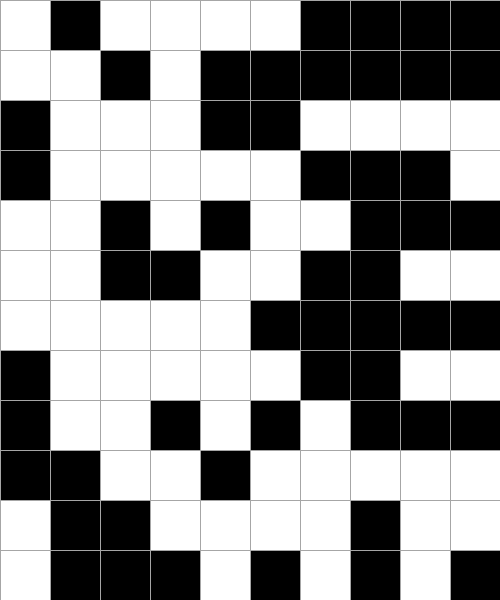[["white", "black", "white", "white", "white", "white", "black", "black", "black", "black"], ["white", "white", "black", "white", "black", "black", "black", "black", "black", "black"], ["black", "white", "white", "white", "black", "black", "white", "white", "white", "white"], ["black", "white", "white", "white", "white", "white", "black", "black", "black", "white"], ["white", "white", "black", "white", "black", "white", "white", "black", "black", "black"], ["white", "white", "black", "black", "white", "white", "black", "black", "white", "white"], ["white", "white", "white", "white", "white", "black", "black", "black", "black", "black"], ["black", "white", "white", "white", "white", "white", "black", "black", "white", "white"], ["black", "white", "white", "black", "white", "black", "white", "black", "black", "black"], ["black", "black", "white", "white", "black", "white", "white", "white", "white", "white"], ["white", "black", "black", "white", "white", "white", "white", "black", "white", "white"], ["white", "black", "black", "black", "white", "black", "white", "black", "white", "black"]]